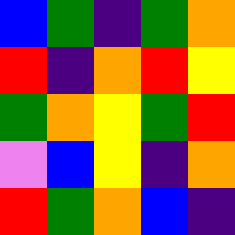[["blue", "green", "indigo", "green", "orange"], ["red", "indigo", "orange", "red", "yellow"], ["green", "orange", "yellow", "green", "red"], ["violet", "blue", "yellow", "indigo", "orange"], ["red", "green", "orange", "blue", "indigo"]]